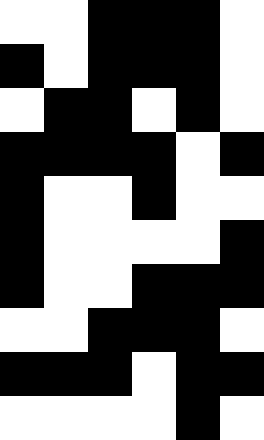[["white", "white", "black", "black", "black", "white"], ["black", "white", "black", "black", "black", "white"], ["white", "black", "black", "white", "black", "white"], ["black", "black", "black", "black", "white", "black"], ["black", "white", "white", "black", "white", "white"], ["black", "white", "white", "white", "white", "black"], ["black", "white", "white", "black", "black", "black"], ["white", "white", "black", "black", "black", "white"], ["black", "black", "black", "white", "black", "black"], ["white", "white", "white", "white", "black", "white"]]